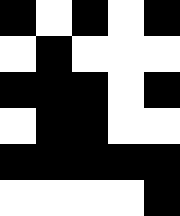[["black", "white", "black", "white", "black"], ["white", "black", "white", "white", "white"], ["black", "black", "black", "white", "black"], ["white", "black", "black", "white", "white"], ["black", "black", "black", "black", "black"], ["white", "white", "white", "white", "black"]]